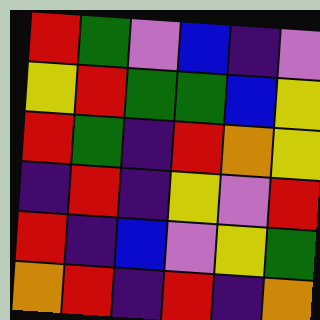[["red", "green", "violet", "blue", "indigo", "violet"], ["yellow", "red", "green", "green", "blue", "yellow"], ["red", "green", "indigo", "red", "orange", "yellow"], ["indigo", "red", "indigo", "yellow", "violet", "red"], ["red", "indigo", "blue", "violet", "yellow", "green"], ["orange", "red", "indigo", "red", "indigo", "orange"]]